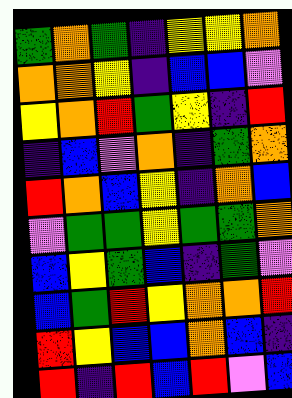[["green", "orange", "green", "indigo", "yellow", "yellow", "orange"], ["orange", "orange", "yellow", "indigo", "blue", "blue", "violet"], ["yellow", "orange", "red", "green", "yellow", "indigo", "red"], ["indigo", "blue", "violet", "orange", "indigo", "green", "orange"], ["red", "orange", "blue", "yellow", "indigo", "orange", "blue"], ["violet", "green", "green", "yellow", "green", "green", "orange"], ["blue", "yellow", "green", "blue", "indigo", "green", "violet"], ["blue", "green", "red", "yellow", "orange", "orange", "red"], ["red", "yellow", "blue", "blue", "orange", "blue", "indigo"], ["red", "indigo", "red", "blue", "red", "violet", "blue"]]